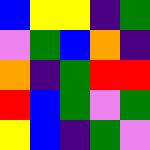[["blue", "yellow", "yellow", "indigo", "green"], ["violet", "green", "blue", "orange", "indigo"], ["orange", "indigo", "green", "red", "red"], ["red", "blue", "green", "violet", "green"], ["yellow", "blue", "indigo", "green", "violet"]]